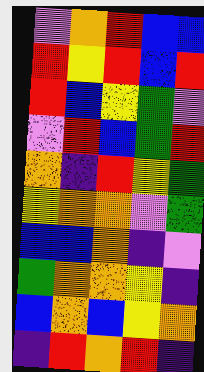[["violet", "orange", "red", "blue", "blue"], ["red", "yellow", "red", "blue", "red"], ["red", "blue", "yellow", "green", "violet"], ["violet", "red", "blue", "green", "red"], ["orange", "indigo", "red", "yellow", "green"], ["yellow", "orange", "orange", "violet", "green"], ["blue", "blue", "orange", "indigo", "violet"], ["green", "orange", "orange", "yellow", "indigo"], ["blue", "orange", "blue", "yellow", "orange"], ["indigo", "red", "orange", "red", "indigo"]]